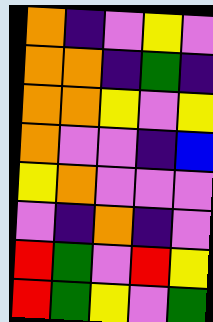[["orange", "indigo", "violet", "yellow", "violet"], ["orange", "orange", "indigo", "green", "indigo"], ["orange", "orange", "yellow", "violet", "yellow"], ["orange", "violet", "violet", "indigo", "blue"], ["yellow", "orange", "violet", "violet", "violet"], ["violet", "indigo", "orange", "indigo", "violet"], ["red", "green", "violet", "red", "yellow"], ["red", "green", "yellow", "violet", "green"]]